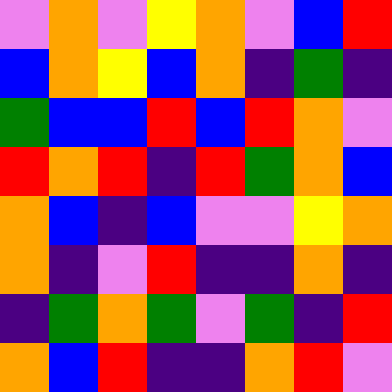[["violet", "orange", "violet", "yellow", "orange", "violet", "blue", "red"], ["blue", "orange", "yellow", "blue", "orange", "indigo", "green", "indigo"], ["green", "blue", "blue", "red", "blue", "red", "orange", "violet"], ["red", "orange", "red", "indigo", "red", "green", "orange", "blue"], ["orange", "blue", "indigo", "blue", "violet", "violet", "yellow", "orange"], ["orange", "indigo", "violet", "red", "indigo", "indigo", "orange", "indigo"], ["indigo", "green", "orange", "green", "violet", "green", "indigo", "red"], ["orange", "blue", "red", "indigo", "indigo", "orange", "red", "violet"]]